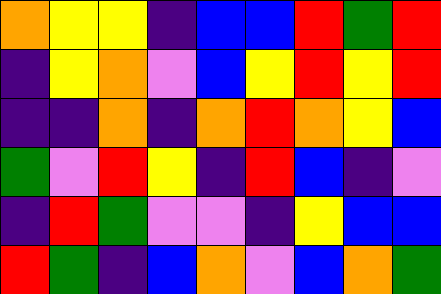[["orange", "yellow", "yellow", "indigo", "blue", "blue", "red", "green", "red"], ["indigo", "yellow", "orange", "violet", "blue", "yellow", "red", "yellow", "red"], ["indigo", "indigo", "orange", "indigo", "orange", "red", "orange", "yellow", "blue"], ["green", "violet", "red", "yellow", "indigo", "red", "blue", "indigo", "violet"], ["indigo", "red", "green", "violet", "violet", "indigo", "yellow", "blue", "blue"], ["red", "green", "indigo", "blue", "orange", "violet", "blue", "orange", "green"]]